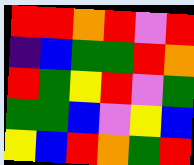[["red", "red", "orange", "red", "violet", "red"], ["indigo", "blue", "green", "green", "red", "orange"], ["red", "green", "yellow", "red", "violet", "green"], ["green", "green", "blue", "violet", "yellow", "blue"], ["yellow", "blue", "red", "orange", "green", "red"]]